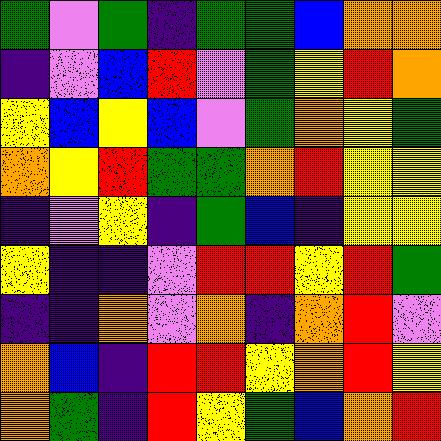[["green", "violet", "green", "indigo", "green", "green", "blue", "orange", "orange"], ["indigo", "violet", "blue", "red", "violet", "green", "yellow", "red", "orange"], ["yellow", "blue", "yellow", "blue", "violet", "green", "orange", "yellow", "green"], ["orange", "yellow", "red", "green", "green", "orange", "red", "yellow", "yellow"], ["indigo", "violet", "yellow", "indigo", "green", "blue", "indigo", "yellow", "yellow"], ["yellow", "indigo", "indigo", "violet", "red", "red", "yellow", "red", "green"], ["indigo", "indigo", "orange", "violet", "orange", "indigo", "orange", "red", "violet"], ["orange", "blue", "indigo", "red", "red", "yellow", "orange", "red", "yellow"], ["orange", "green", "indigo", "red", "yellow", "green", "blue", "orange", "red"]]